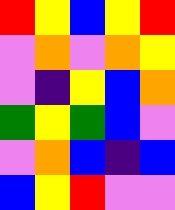[["red", "yellow", "blue", "yellow", "red"], ["violet", "orange", "violet", "orange", "yellow"], ["violet", "indigo", "yellow", "blue", "orange"], ["green", "yellow", "green", "blue", "violet"], ["violet", "orange", "blue", "indigo", "blue"], ["blue", "yellow", "red", "violet", "violet"]]